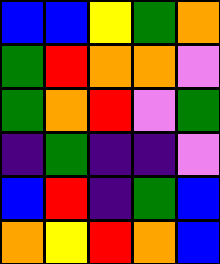[["blue", "blue", "yellow", "green", "orange"], ["green", "red", "orange", "orange", "violet"], ["green", "orange", "red", "violet", "green"], ["indigo", "green", "indigo", "indigo", "violet"], ["blue", "red", "indigo", "green", "blue"], ["orange", "yellow", "red", "orange", "blue"]]